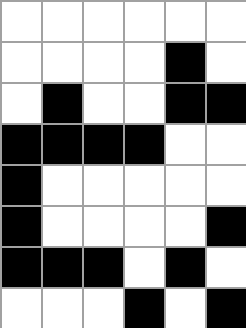[["white", "white", "white", "white", "white", "white"], ["white", "white", "white", "white", "black", "white"], ["white", "black", "white", "white", "black", "black"], ["black", "black", "black", "black", "white", "white"], ["black", "white", "white", "white", "white", "white"], ["black", "white", "white", "white", "white", "black"], ["black", "black", "black", "white", "black", "white"], ["white", "white", "white", "black", "white", "black"]]